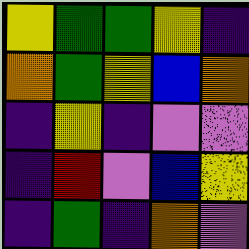[["yellow", "green", "green", "yellow", "indigo"], ["orange", "green", "yellow", "blue", "orange"], ["indigo", "yellow", "indigo", "violet", "violet"], ["indigo", "red", "violet", "blue", "yellow"], ["indigo", "green", "indigo", "orange", "violet"]]